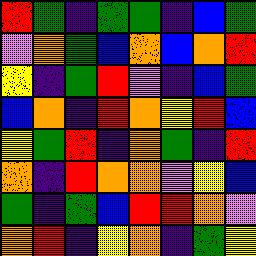[["red", "green", "indigo", "green", "green", "indigo", "blue", "green"], ["violet", "orange", "green", "blue", "orange", "blue", "orange", "red"], ["yellow", "indigo", "green", "red", "violet", "indigo", "blue", "green"], ["blue", "orange", "indigo", "red", "orange", "yellow", "red", "blue"], ["yellow", "green", "red", "indigo", "orange", "green", "indigo", "red"], ["orange", "indigo", "red", "orange", "orange", "violet", "yellow", "blue"], ["green", "indigo", "green", "blue", "red", "red", "orange", "violet"], ["orange", "red", "indigo", "yellow", "orange", "indigo", "green", "yellow"]]